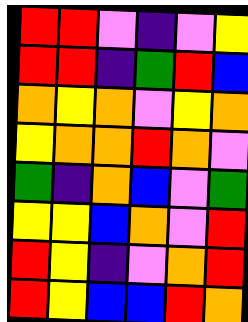[["red", "red", "violet", "indigo", "violet", "yellow"], ["red", "red", "indigo", "green", "red", "blue"], ["orange", "yellow", "orange", "violet", "yellow", "orange"], ["yellow", "orange", "orange", "red", "orange", "violet"], ["green", "indigo", "orange", "blue", "violet", "green"], ["yellow", "yellow", "blue", "orange", "violet", "red"], ["red", "yellow", "indigo", "violet", "orange", "red"], ["red", "yellow", "blue", "blue", "red", "orange"]]